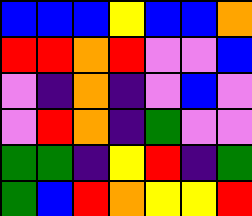[["blue", "blue", "blue", "yellow", "blue", "blue", "orange"], ["red", "red", "orange", "red", "violet", "violet", "blue"], ["violet", "indigo", "orange", "indigo", "violet", "blue", "violet"], ["violet", "red", "orange", "indigo", "green", "violet", "violet"], ["green", "green", "indigo", "yellow", "red", "indigo", "green"], ["green", "blue", "red", "orange", "yellow", "yellow", "red"]]